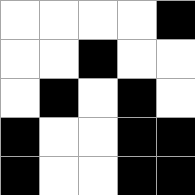[["white", "white", "white", "white", "black"], ["white", "white", "black", "white", "white"], ["white", "black", "white", "black", "white"], ["black", "white", "white", "black", "black"], ["black", "white", "white", "black", "black"]]